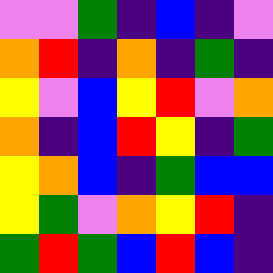[["violet", "violet", "green", "indigo", "blue", "indigo", "violet"], ["orange", "red", "indigo", "orange", "indigo", "green", "indigo"], ["yellow", "violet", "blue", "yellow", "red", "violet", "orange"], ["orange", "indigo", "blue", "red", "yellow", "indigo", "green"], ["yellow", "orange", "blue", "indigo", "green", "blue", "blue"], ["yellow", "green", "violet", "orange", "yellow", "red", "indigo"], ["green", "red", "green", "blue", "red", "blue", "indigo"]]